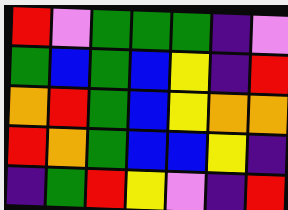[["red", "violet", "green", "green", "green", "indigo", "violet"], ["green", "blue", "green", "blue", "yellow", "indigo", "red"], ["orange", "red", "green", "blue", "yellow", "orange", "orange"], ["red", "orange", "green", "blue", "blue", "yellow", "indigo"], ["indigo", "green", "red", "yellow", "violet", "indigo", "red"]]